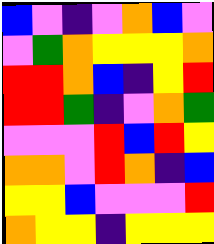[["blue", "violet", "indigo", "violet", "orange", "blue", "violet"], ["violet", "green", "orange", "yellow", "yellow", "yellow", "orange"], ["red", "red", "orange", "blue", "indigo", "yellow", "red"], ["red", "red", "green", "indigo", "violet", "orange", "green"], ["violet", "violet", "violet", "red", "blue", "red", "yellow"], ["orange", "orange", "violet", "red", "orange", "indigo", "blue"], ["yellow", "yellow", "blue", "violet", "violet", "violet", "red"], ["orange", "yellow", "yellow", "indigo", "yellow", "yellow", "yellow"]]